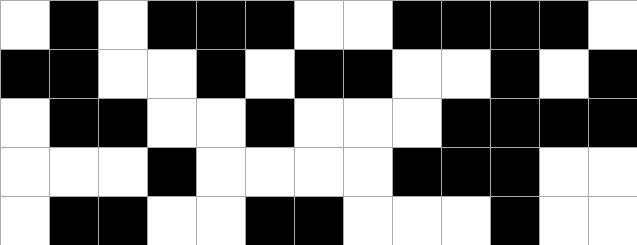[["white", "black", "white", "black", "black", "black", "white", "white", "black", "black", "black", "black", "white"], ["black", "black", "white", "white", "black", "white", "black", "black", "white", "white", "black", "white", "black"], ["white", "black", "black", "white", "white", "black", "white", "white", "white", "black", "black", "black", "black"], ["white", "white", "white", "black", "white", "white", "white", "white", "black", "black", "black", "white", "white"], ["white", "black", "black", "white", "white", "black", "black", "white", "white", "white", "black", "white", "white"]]